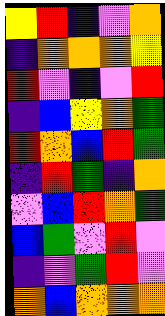[["yellow", "red", "indigo", "violet", "orange"], ["indigo", "orange", "orange", "orange", "yellow"], ["red", "violet", "indigo", "violet", "red"], ["indigo", "blue", "yellow", "orange", "green"], ["red", "orange", "blue", "red", "green"], ["indigo", "red", "green", "indigo", "orange"], ["violet", "blue", "red", "orange", "green"], ["blue", "green", "violet", "red", "violet"], ["indigo", "violet", "green", "red", "violet"], ["orange", "blue", "orange", "orange", "orange"]]